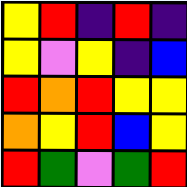[["yellow", "red", "indigo", "red", "indigo"], ["yellow", "violet", "yellow", "indigo", "blue"], ["red", "orange", "red", "yellow", "yellow"], ["orange", "yellow", "red", "blue", "yellow"], ["red", "green", "violet", "green", "red"]]